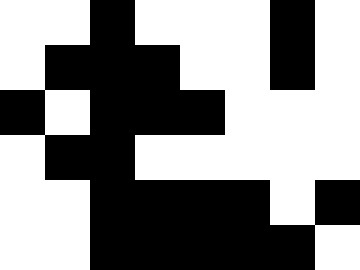[["white", "white", "black", "white", "white", "white", "black", "white"], ["white", "black", "black", "black", "white", "white", "black", "white"], ["black", "white", "black", "black", "black", "white", "white", "white"], ["white", "black", "black", "white", "white", "white", "white", "white"], ["white", "white", "black", "black", "black", "black", "white", "black"], ["white", "white", "black", "black", "black", "black", "black", "white"]]